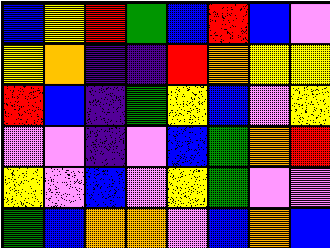[["blue", "yellow", "red", "green", "blue", "red", "blue", "violet"], ["yellow", "orange", "indigo", "indigo", "red", "orange", "yellow", "yellow"], ["red", "blue", "indigo", "green", "yellow", "blue", "violet", "yellow"], ["violet", "violet", "indigo", "violet", "blue", "green", "orange", "red"], ["yellow", "violet", "blue", "violet", "yellow", "green", "violet", "violet"], ["green", "blue", "orange", "orange", "violet", "blue", "orange", "blue"]]